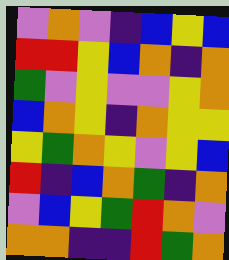[["violet", "orange", "violet", "indigo", "blue", "yellow", "blue"], ["red", "red", "yellow", "blue", "orange", "indigo", "orange"], ["green", "violet", "yellow", "violet", "violet", "yellow", "orange"], ["blue", "orange", "yellow", "indigo", "orange", "yellow", "yellow"], ["yellow", "green", "orange", "yellow", "violet", "yellow", "blue"], ["red", "indigo", "blue", "orange", "green", "indigo", "orange"], ["violet", "blue", "yellow", "green", "red", "orange", "violet"], ["orange", "orange", "indigo", "indigo", "red", "green", "orange"]]